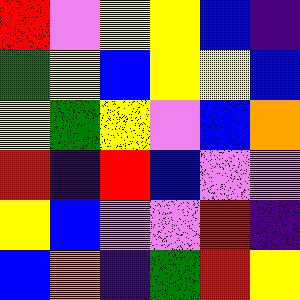[["red", "violet", "yellow", "yellow", "blue", "indigo"], ["green", "yellow", "blue", "yellow", "yellow", "blue"], ["yellow", "green", "yellow", "violet", "blue", "orange"], ["red", "indigo", "red", "blue", "violet", "violet"], ["yellow", "blue", "violet", "violet", "red", "indigo"], ["blue", "orange", "indigo", "green", "red", "yellow"]]